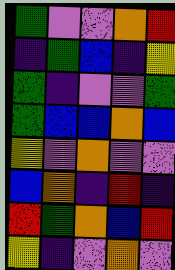[["green", "violet", "violet", "orange", "red"], ["indigo", "green", "blue", "indigo", "yellow"], ["green", "indigo", "violet", "violet", "green"], ["green", "blue", "blue", "orange", "blue"], ["yellow", "violet", "orange", "violet", "violet"], ["blue", "orange", "indigo", "red", "indigo"], ["red", "green", "orange", "blue", "red"], ["yellow", "indigo", "violet", "orange", "violet"]]